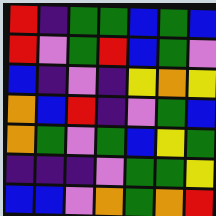[["red", "indigo", "green", "green", "blue", "green", "blue"], ["red", "violet", "green", "red", "blue", "green", "violet"], ["blue", "indigo", "violet", "indigo", "yellow", "orange", "yellow"], ["orange", "blue", "red", "indigo", "violet", "green", "blue"], ["orange", "green", "violet", "green", "blue", "yellow", "green"], ["indigo", "indigo", "indigo", "violet", "green", "green", "yellow"], ["blue", "blue", "violet", "orange", "green", "orange", "red"]]